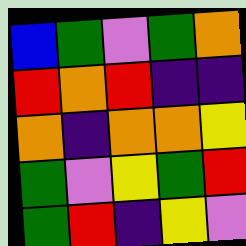[["blue", "green", "violet", "green", "orange"], ["red", "orange", "red", "indigo", "indigo"], ["orange", "indigo", "orange", "orange", "yellow"], ["green", "violet", "yellow", "green", "red"], ["green", "red", "indigo", "yellow", "violet"]]